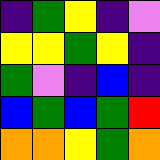[["indigo", "green", "yellow", "indigo", "violet"], ["yellow", "yellow", "green", "yellow", "indigo"], ["green", "violet", "indigo", "blue", "indigo"], ["blue", "green", "blue", "green", "red"], ["orange", "orange", "yellow", "green", "orange"]]